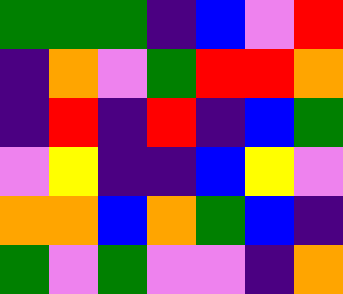[["green", "green", "green", "indigo", "blue", "violet", "red"], ["indigo", "orange", "violet", "green", "red", "red", "orange"], ["indigo", "red", "indigo", "red", "indigo", "blue", "green"], ["violet", "yellow", "indigo", "indigo", "blue", "yellow", "violet"], ["orange", "orange", "blue", "orange", "green", "blue", "indigo"], ["green", "violet", "green", "violet", "violet", "indigo", "orange"]]